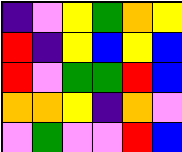[["indigo", "violet", "yellow", "green", "orange", "yellow"], ["red", "indigo", "yellow", "blue", "yellow", "blue"], ["red", "violet", "green", "green", "red", "blue"], ["orange", "orange", "yellow", "indigo", "orange", "violet"], ["violet", "green", "violet", "violet", "red", "blue"]]